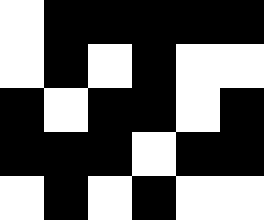[["white", "black", "black", "black", "black", "black"], ["white", "black", "white", "black", "white", "white"], ["black", "white", "black", "black", "white", "black"], ["black", "black", "black", "white", "black", "black"], ["white", "black", "white", "black", "white", "white"]]